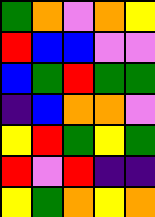[["green", "orange", "violet", "orange", "yellow"], ["red", "blue", "blue", "violet", "violet"], ["blue", "green", "red", "green", "green"], ["indigo", "blue", "orange", "orange", "violet"], ["yellow", "red", "green", "yellow", "green"], ["red", "violet", "red", "indigo", "indigo"], ["yellow", "green", "orange", "yellow", "orange"]]